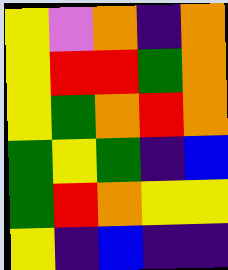[["yellow", "violet", "orange", "indigo", "orange"], ["yellow", "red", "red", "green", "orange"], ["yellow", "green", "orange", "red", "orange"], ["green", "yellow", "green", "indigo", "blue"], ["green", "red", "orange", "yellow", "yellow"], ["yellow", "indigo", "blue", "indigo", "indigo"]]